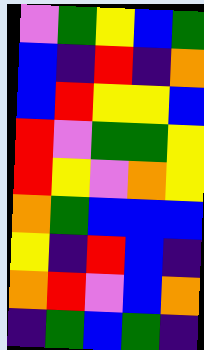[["violet", "green", "yellow", "blue", "green"], ["blue", "indigo", "red", "indigo", "orange"], ["blue", "red", "yellow", "yellow", "blue"], ["red", "violet", "green", "green", "yellow"], ["red", "yellow", "violet", "orange", "yellow"], ["orange", "green", "blue", "blue", "blue"], ["yellow", "indigo", "red", "blue", "indigo"], ["orange", "red", "violet", "blue", "orange"], ["indigo", "green", "blue", "green", "indigo"]]